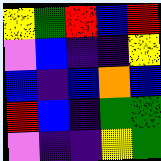[["yellow", "green", "red", "blue", "red"], ["violet", "blue", "indigo", "indigo", "yellow"], ["blue", "indigo", "blue", "orange", "blue"], ["red", "blue", "indigo", "green", "green"], ["violet", "indigo", "indigo", "yellow", "green"]]